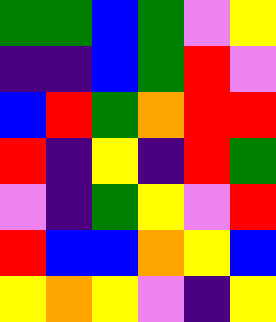[["green", "green", "blue", "green", "violet", "yellow"], ["indigo", "indigo", "blue", "green", "red", "violet"], ["blue", "red", "green", "orange", "red", "red"], ["red", "indigo", "yellow", "indigo", "red", "green"], ["violet", "indigo", "green", "yellow", "violet", "red"], ["red", "blue", "blue", "orange", "yellow", "blue"], ["yellow", "orange", "yellow", "violet", "indigo", "yellow"]]